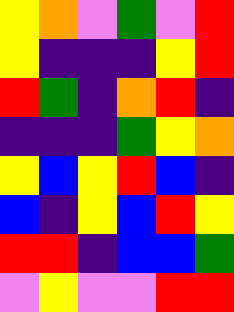[["yellow", "orange", "violet", "green", "violet", "red"], ["yellow", "indigo", "indigo", "indigo", "yellow", "red"], ["red", "green", "indigo", "orange", "red", "indigo"], ["indigo", "indigo", "indigo", "green", "yellow", "orange"], ["yellow", "blue", "yellow", "red", "blue", "indigo"], ["blue", "indigo", "yellow", "blue", "red", "yellow"], ["red", "red", "indigo", "blue", "blue", "green"], ["violet", "yellow", "violet", "violet", "red", "red"]]